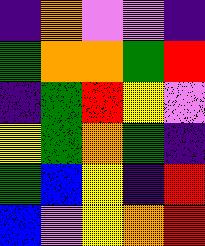[["indigo", "orange", "violet", "violet", "indigo"], ["green", "orange", "orange", "green", "red"], ["indigo", "green", "red", "yellow", "violet"], ["yellow", "green", "orange", "green", "indigo"], ["green", "blue", "yellow", "indigo", "red"], ["blue", "violet", "yellow", "orange", "red"]]